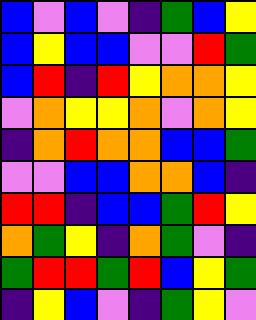[["blue", "violet", "blue", "violet", "indigo", "green", "blue", "yellow"], ["blue", "yellow", "blue", "blue", "violet", "violet", "red", "green"], ["blue", "red", "indigo", "red", "yellow", "orange", "orange", "yellow"], ["violet", "orange", "yellow", "yellow", "orange", "violet", "orange", "yellow"], ["indigo", "orange", "red", "orange", "orange", "blue", "blue", "green"], ["violet", "violet", "blue", "blue", "orange", "orange", "blue", "indigo"], ["red", "red", "indigo", "blue", "blue", "green", "red", "yellow"], ["orange", "green", "yellow", "indigo", "orange", "green", "violet", "indigo"], ["green", "red", "red", "green", "red", "blue", "yellow", "green"], ["indigo", "yellow", "blue", "violet", "indigo", "green", "yellow", "violet"]]